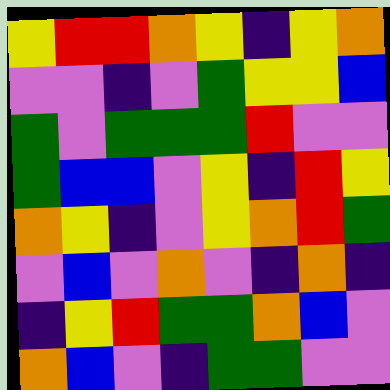[["yellow", "red", "red", "orange", "yellow", "indigo", "yellow", "orange"], ["violet", "violet", "indigo", "violet", "green", "yellow", "yellow", "blue"], ["green", "violet", "green", "green", "green", "red", "violet", "violet"], ["green", "blue", "blue", "violet", "yellow", "indigo", "red", "yellow"], ["orange", "yellow", "indigo", "violet", "yellow", "orange", "red", "green"], ["violet", "blue", "violet", "orange", "violet", "indigo", "orange", "indigo"], ["indigo", "yellow", "red", "green", "green", "orange", "blue", "violet"], ["orange", "blue", "violet", "indigo", "green", "green", "violet", "violet"]]